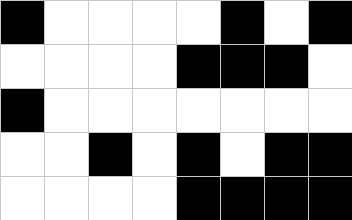[["black", "white", "white", "white", "white", "black", "white", "black"], ["white", "white", "white", "white", "black", "black", "black", "white"], ["black", "white", "white", "white", "white", "white", "white", "white"], ["white", "white", "black", "white", "black", "white", "black", "black"], ["white", "white", "white", "white", "black", "black", "black", "black"]]